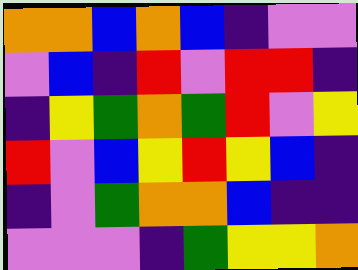[["orange", "orange", "blue", "orange", "blue", "indigo", "violet", "violet"], ["violet", "blue", "indigo", "red", "violet", "red", "red", "indigo"], ["indigo", "yellow", "green", "orange", "green", "red", "violet", "yellow"], ["red", "violet", "blue", "yellow", "red", "yellow", "blue", "indigo"], ["indigo", "violet", "green", "orange", "orange", "blue", "indigo", "indigo"], ["violet", "violet", "violet", "indigo", "green", "yellow", "yellow", "orange"]]